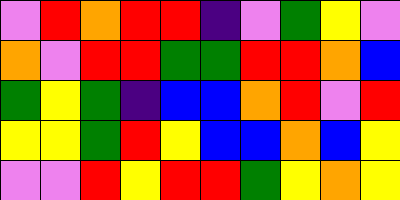[["violet", "red", "orange", "red", "red", "indigo", "violet", "green", "yellow", "violet"], ["orange", "violet", "red", "red", "green", "green", "red", "red", "orange", "blue"], ["green", "yellow", "green", "indigo", "blue", "blue", "orange", "red", "violet", "red"], ["yellow", "yellow", "green", "red", "yellow", "blue", "blue", "orange", "blue", "yellow"], ["violet", "violet", "red", "yellow", "red", "red", "green", "yellow", "orange", "yellow"]]